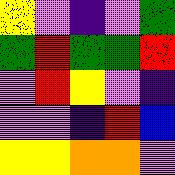[["yellow", "violet", "indigo", "violet", "green"], ["green", "red", "green", "green", "red"], ["violet", "red", "yellow", "violet", "indigo"], ["violet", "violet", "indigo", "red", "blue"], ["yellow", "yellow", "orange", "orange", "violet"]]